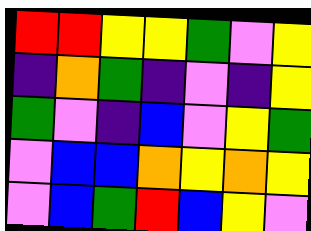[["red", "red", "yellow", "yellow", "green", "violet", "yellow"], ["indigo", "orange", "green", "indigo", "violet", "indigo", "yellow"], ["green", "violet", "indigo", "blue", "violet", "yellow", "green"], ["violet", "blue", "blue", "orange", "yellow", "orange", "yellow"], ["violet", "blue", "green", "red", "blue", "yellow", "violet"]]